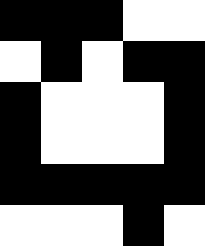[["black", "black", "black", "white", "white"], ["white", "black", "white", "black", "black"], ["black", "white", "white", "white", "black"], ["black", "white", "white", "white", "black"], ["black", "black", "black", "black", "black"], ["white", "white", "white", "black", "white"]]